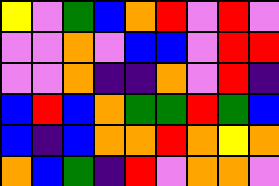[["yellow", "violet", "green", "blue", "orange", "red", "violet", "red", "violet"], ["violet", "violet", "orange", "violet", "blue", "blue", "violet", "red", "red"], ["violet", "violet", "orange", "indigo", "indigo", "orange", "violet", "red", "indigo"], ["blue", "red", "blue", "orange", "green", "green", "red", "green", "blue"], ["blue", "indigo", "blue", "orange", "orange", "red", "orange", "yellow", "orange"], ["orange", "blue", "green", "indigo", "red", "violet", "orange", "orange", "violet"]]